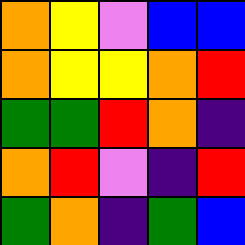[["orange", "yellow", "violet", "blue", "blue"], ["orange", "yellow", "yellow", "orange", "red"], ["green", "green", "red", "orange", "indigo"], ["orange", "red", "violet", "indigo", "red"], ["green", "orange", "indigo", "green", "blue"]]